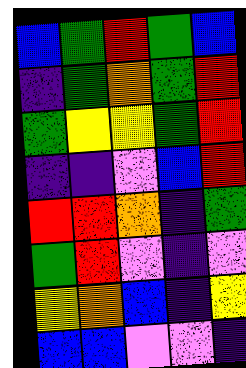[["blue", "green", "red", "green", "blue"], ["indigo", "green", "orange", "green", "red"], ["green", "yellow", "yellow", "green", "red"], ["indigo", "indigo", "violet", "blue", "red"], ["red", "red", "orange", "indigo", "green"], ["green", "red", "violet", "indigo", "violet"], ["yellow", "orange", "blue", "indigo", "yellow"], ["blue", "blue", "violet", "violet", "indigo"]]